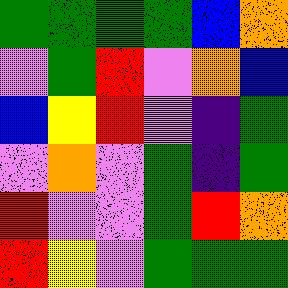[["green", "green", "green", "green", "blue", "orange"], ["violet", "green", "red", "violet", "orange", "blue"], ["blue", "yellow", "red", "violet", "indigo", "green"], ["violet", "orange", "violet", "green", "indigo", "green"], ["red", "violet", "violet", "green", "red", "orange"], ["red", "yellow", "violet", "green", "green", "green"]]